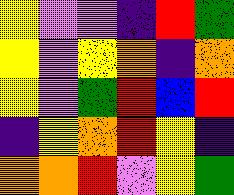[["yellow", "violet", "violet", "indigo", "red", "green"], ["yellow", "violet", "yellow", "orange", "indigo", "orange"], ["yellow", "violet", "green", "red", "blue", "red"], ["indigo", "yellow", "orange", "red", "yellow", "indigo"], ["orange", "orange", "red", "violet", "yellow", "green"]]